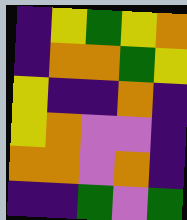[["indigo", "yellow", "green", "yellow", "orange"], ["indigo", "orange", "orange", "green", "yellow"], ["yellow", "indigo", "indigo", "orange", "indigo"], ["yellow", "orange", "violet", "violet", "indigo"], ["orange", "orange", "violet", "orange", "indigo"], ["indigo", "indigo", "green", "violet", "green"]]